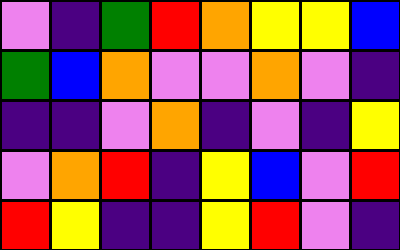[["violet", "indigo", "green", "red", "orange", "yellow", "yellow", "blue"], ["green", "blue", "orange", "violet", "violet", "orange", "violet", "indigo"], ["indigo", "indigo", "violet", "orange", "indigo", "violet", "indigo", "yellow"], ["violet", "orange", "red", "indigo", "yellow", "blue", "violet", "red"], ["red", "yellow", "indigo", "indigo", "yellow", "red", "violet", "indigo"]]